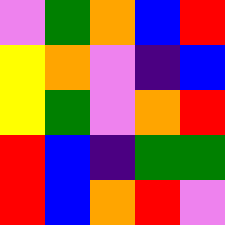[["violet", "green", "orange", "blue", "red"], ["yellow", "orange", "violet", "indigo", "blue"], ["yellow", "green", "violet", "orange", "red"], ["red", "blue", "indigo", "green", "green"], ["red", "blue", "orange", "red", "violet"]]